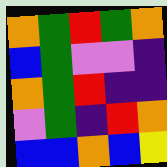[["orange", "green", "red", "green", "orange"], ["blue", "green", "violet", "violet", "indigo"], ["orange", "green", "red", "indigo", "indigo"], ["violet", "green", "indigo", "red", "orange"], ["blue", "blue", "orange", "blue", "yellow"]]